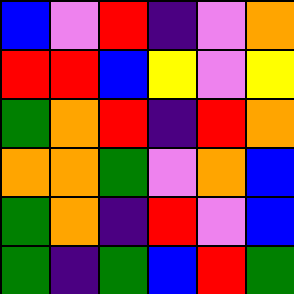[["blue", "violet", "red", "indigo", "violet", "orange"], ["red", "red", "blue", "yellow", "violet", "yellow"], ["green", "orange", "red", "indigo", "red", "orange"], ["orange", "orange", "green", "violet", "orange", "blue"], ["green", "orange", "indigo", "red", "violet", "blue"], ["green", "indigo", "green", "blue", "red", "green"]]